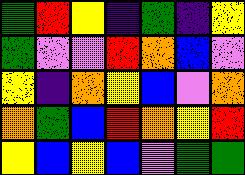[["green", "red", "yellow", "indigo", "green", "indigo", "yellow"], ["green", "violet", "violet", "red", "orange", "blue", "violet"], ["yellow", "indigo", "orange", "yellow", "blue", "violet", "orange"], ["orange", "green", "blue", "red", "orange", "yellow", "red"], ["yellow", "blue", "yellow", "blue", "violet", "green", "green"]]